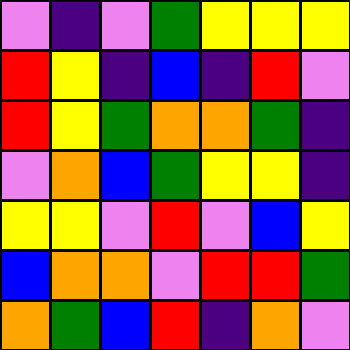[["violet", "indigo", "violet", "green", "yellow", "yellow", "yellow"], ["red", "yellow", "indigo", "blue", "indigo", "red", "violet"], ["red", "yellow", "green", "orange", "orange", "green", "indigo"], ["violet", "orange", "blue", "green", "yellow", "yellow", "indigo"], ["yellow", "yellow", "violet", "red", "violet", "blue", "yellow"], ["blue", "orange", "orange", "violet", "red", "red", "green"], ["orange", "green", "blue", "red", "indigo", "orange", "violet"]]